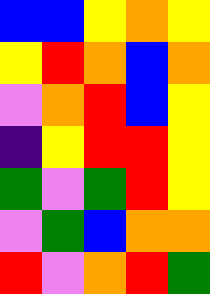[["blue", "blue", "yellow", "orange", "yellow"], ["yellow", "red", "orange", "blue", "orange"], ["violet", "orange", "red", "blue", "yellow"], ["indigo", "yellow", "red", "red", "yellow"], ["green", "violet", "green", "red", "yellow"], ["violet", "green", "blue", "orange", "orange"], ["red", "violet", "orange", "red", "green"]]